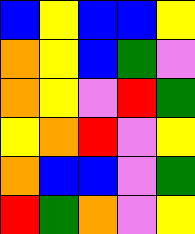[["blue", "yellow", "blue", "blue", "yellow"], ["orange", "yellow", "blue", "green", "violet"], ["orange", "yellow", "violet", "red", "green"], ["yellow", "orange", "red", "violet", "yellow"], ["orange", "blue", "blue", "violet", "green"], ["red", "green", "orange", "violet", "yellow"]]